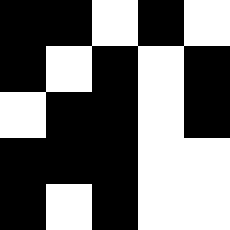[["black", "black", "white", "black", "white"], ["black", "white", "black", "white", "black"], ["white", "black", "black", "white", "black"], ["black", "black", "black", "white", "white"], ["black", "white", "black", "white", "white"]]